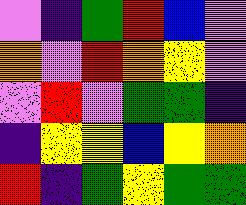[["violet", "indigo", "green", "red", "blue", "violet"], ["orange", "violet", "red", "orange", "yellow", "violet"], ["violet", "red", "violet", "green", "green", "indigo"], ["indigo", "yellow", "yellow", "blue", "yellow", "orange"], ["red", "indigo", "green", "yellow", "green", "green"]]